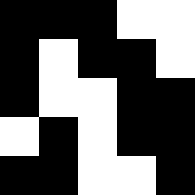[["black", "black", "black", "white", "white"], ["black", "white", "black", "black", "white"], ["black", "white", "white", "black", "black"], ["white", "black", "white", "black", "black"], ["black", "black", "white", "white", "black"]]